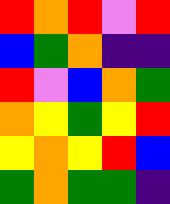[["red", "orange", "red", "violet", "red"], ["blue", "green", "orange", "indigo", "indigo"], ["red", "violet", "blue", "orange", "green"], ["orange", "yellow", "green", "yellow", "red"], ["yellow", "orange", "yellow", "red", "blue"], ["green", "orange", "green", "green", "indigo"]]